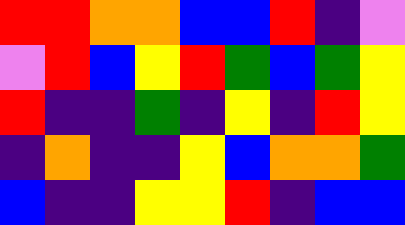[["red", "red", "orange", "orange", "blue", "blue", "red", "indigo", "violet"], ["violet", "red", "blue", "yellow", "red", "green", "blue", "green", "yellow"], ["red", "indigo", "indigo", "green", "indigo", "yellow", "indigo", "red", "yellow"], ["indigo", "orange", "indigo", "indigo", "yellow", "blue", "orange", "orange", "green"], ["blue", "indigo", "indigo", "yellow", "yellow", "red", "indigo", "blue", "blue"]]